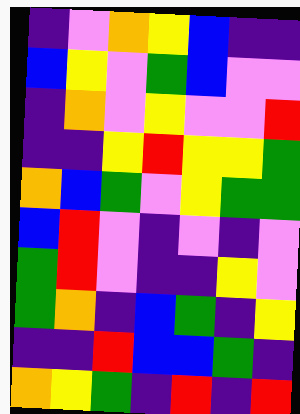[["indigo", "violet", "orange", "yellow", "blue", "indigo", "indigo"], ["blue", "yellow", "violet", "green", "blue", "violet", "violet"], ["indigo", "orange", "violet", "yellow", "violet", "violet", "red"], ["indigo", "indigo", "yellow", "red", "yellow", "yellow", "green"], ["orange", "blue", "green", "violet", "yellow", "green", "green"], ["blue", "red", "violet", "indigo", "violet", "indigo", "violet"], ["green", "red", "violet", "indigo", "indigo", "yellow", "violet"], ["green", "orange", "indigo", "blue", "green", "indigo", "yellow"], ["indigo", "indigo", "red", "blue", "blue", "green", "indigo"], ["orange", "yellow", "green", "indigo", "red", "indigo", "red"]]